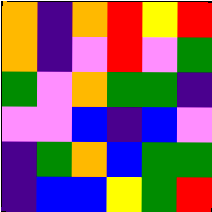[["orange", "indigo", "orange", "red", "yellow", "red"], ["orange", "indigo", "violet", "red", "violet", "green"], ["green", "violet", "orange", "green", "green", "indigo"], ["violet", "violet", "blue", "indigo", "blue", "violet"], ["indigo", "green", "orange", "blue", "green", "green"], ["indigo", "blue", "blue", "yellow", "green", "red"]]